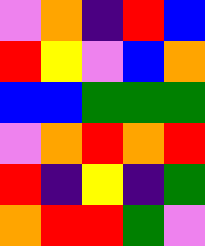[["violet", "orange", "indigo", "red", "blue"], ["red", "yellow", "violet", "blue", "orange"], ["blue", "blue", "green", "green", "green"], ["violet", "orange", "red", "orange", "red"], ["red", "indigo", "yellow", "indigo", "green"], ["orange", "red", "red", "green", "violet"]]